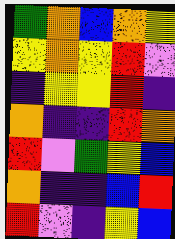[["green", "orange", "blue", "orange", "yellow"], ["yellow", "orange", "yellow", "red", "violet"], ["indigo", "yellow", "yellow", "red", "indigo"], ["orange", "indigo", "indigo", "red", "orange"], ["red", "violet", "green", "yellow", "blue"], ["orange", "indigo", "indigo", "blue", "red"], ["red", "violet", "indigo", "yellow", "blue"]]